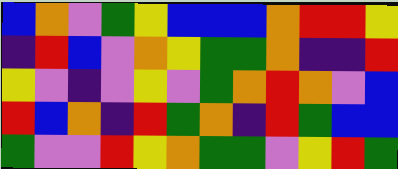[["blue", "orange", "violet", "green", "yellow", "blue", "blue", "blue", "orange", "red", "red", "yellow"], ["indigo", "red", "blue", "violet", "orange", "yellow", "green", "green", "orange", "indigo", "indigo", "red"], ["yellow", "violet", "indigo", "violet", "yellow", "violet", "green", "orange", "red", "orange", "violet", "blue"], ["red", "blue", "orange", "indigo", "red", "green", "orange", "indigo", "red", "green", "blue", "blue"], ["green", "violet", "violet", "red", "yellow", "orange", "green", "green", "violet", "yellow", "red", "green"]]